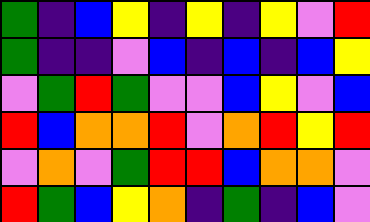[["green", "indigo", "blue", "yellow", "indigo", "yellow", "indigo", "yellow", "violet", "red"], ["green", "indigo", "indigo", "violet", "blue", "indigo", "blue", "indigo", "blue", "yellow"], ["violet", "green", "red", "green", "violet", "violet", "blue", "yellow", "violet", "blue"], ["red", "blue", "orange", "orange", "red", "violet", "orange", "red", "yellow", "red"], ["violet", "orange", "violet", "green", "red", "red", "blue", "orange", "orange", "violet"], ["red", "green", "blue", "yellow", "orange", "indigo", "green", "indigo", "blue", "violet"]]